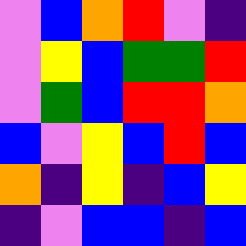[["violet", "blue", "orange", "red", "violet", "indigo"], ["violet", "yellow", "blue", "green", "green", "red"], ["violet", "green", "blue", "red", "red", "orange"], ["blue", "violet", "yellow", "blue", "red", "blue"], ["orange", "indigo", "yellow", "indigo", "blue", "yellow"], ["indigo", "violet", "blue", "blue", "indigo", "blue"]]